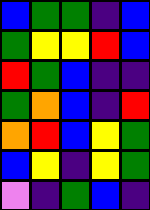[["blue", "green", "green", "indigo", "blue"], ["green", "yellow", "yellow", "red", "blue"], ["red", "green", "blue", "indigo", "indigo"], ["green", "orange", "blue", "indigo", "red"], ["orange", "red", "blue", "yellow", "green"], ["blue", "yellow", "indigo", "yellow", "green"], ["violet", "indigo", "green", "blue", "indigo"]]